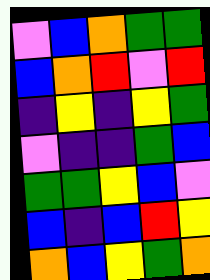[["violet", "blue", "orange", "green", "green"], ["blue", "orange", "red", "violet", "red"], ["indigo", "yellow", "indigo", "yellow", "green"], ["violet", "indigo", "indigo", "green", "blue"], ["green", "green", "yellow", "blue", "violet"], ["blue", "indigo", "blue", "red", "yellow"], ["orange", "blue", "yellow", "green", "orange"]]